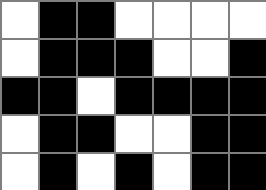[["white", "black", "black", "white", "white", "white", "white"], ["white", "black", "black", "black", "white", "white", "black"], ["black", "black", "white", "black", "black", "black", "black"], ["white", "black", "black", "white", "white", "black", "black"], ["white", "black", "white", "black", "white", "black", "black"]]